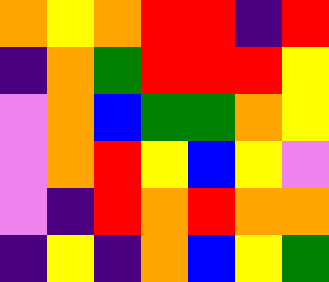[["orange", "yellow", "orange", "red", "red", "indigo", "red"], ["indigo", "orange", "green", "red", "red", "red", "yellow"], ["violet", "orange", "blue", "green", "green", "orange", "yellow"], ["violet", "orange", "red", "yellow", "blue", "yellow", "violet"], ["violet", "indigo", "red", "orange", "red", "orange", "orange"], ["indigo", "yellow", "indigo", "orange", "blue", "yellow", "green"]]